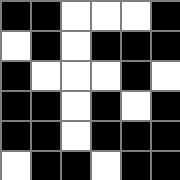[["black", "black", "white", "white", "white", "black"], ["white", "black", "white", "black", "black", "black"], ["black", "white", "white", "white", "black", "white"], ["black", "black", "white", "black", "white", "black"], ["black", "black", "white", "black", "black", "black"], ["white", "black", "black", "white", "black", "black"]]